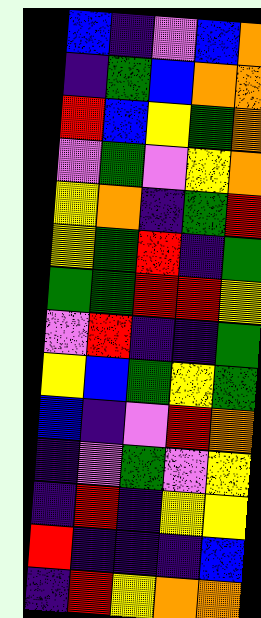[["blue", "indigo", "violet", "blue", "orange"], ["indigo", "green", "blue", "orange", "orange"], ["red", "blue", "yellow", "green", "orange"], ["violet", "green", "violet", "yellow", "orange"], ["yellow", "orange", "indigo", "green", "red"], ["yellow", "green", "red", "indigo", "green"], ["green", "green", "red", "red", "yellow"], ["violet", "red", "indigo", "indigo", "green"], ["yellow", "blue", "green", "yellow", "green"], ["blue", "indigo", "violet", "red", "orange"], ["indigo", "violet", "green", "violet", "yellow"], ["indigo", "red", "indigo", "yellow", "yellow"], ["red", "indigo", "indigo", "indigo", "blue"], ["indigo", "red", "yellow", "orange", "orange"]]